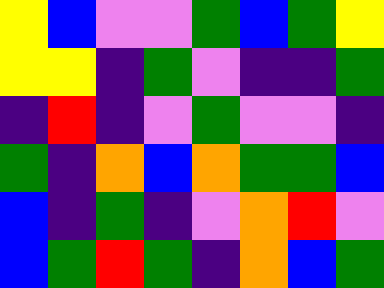[["yellow", "blue", "violet", "violet", "green", "blue", "green", "yellow"], ["yellow", "yellow", "indigo", "green", "violet", "indigo", "indigo", "green"], ["indigo", "red", "indigo", "violet", "green", "violet", "violet", "indigo"], ["green", "indigo", "orange", "blue", "orange", "green", "green", "blue"], ["blue", "indigo", "green", "indigo", "violet", "orange", "red", "violet"], ["blue", "green", "red", "green", "indigo", "orange", "blue", "green"]]